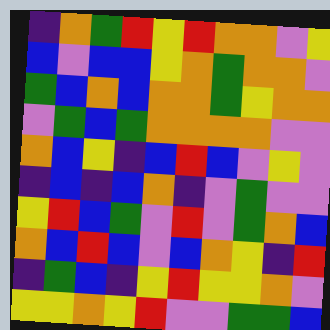[["indigo", "orange", "green", "red", "yellow", "red", "orange", "orange", "violet", "yellow"], ["blue", "violet", "blue", "blue", "yellow", "orange", "green", "orange", "orange", "violet"], ["green", "blue", "orange", "blue", "orange", "orange", "green", "yellow", "orange", "orange"], ["violet", "green", "blue", "green", "orange", "orange", "orange", "orange", "violet", "violet"], ["orange", "blue", "yellow", "indigo", "blue", "red", "blue", "violet", "yellow", "violet"], ["indigo", "blue", "indigo", "blue", "orange", "indigo", "violet", "green", "violet", "violet"], ["yellow", "red", "blue", "green", "violet", "red", "violet", "green", "orange", "blue"], ["orange", "blue", "red", "blue", "violet", "blue", "orange", "yellow", "indigo", "red"], ["indigo", "green", "blue", "indigo", "yellow", "red", "yellow", "yellow", "orange", "violet"], ["yellow", "yellow", "orange", "yellow", "red", "violet", "violet", "green", "green", "blue"]]